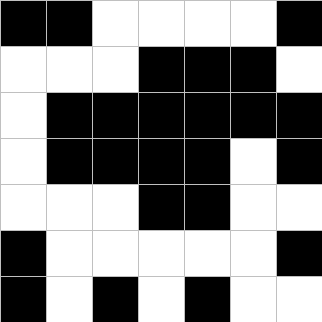[["black", "black", "white", "white", "white", "white", "black"], ["white", "white", "white", "black", "black", "black", "white"], ["white", "black", "black", "black", "black", "black", "black"], ["white", "black", "black", "black", "black", "white", "black"], ["white", "white", "white", "black", "black", "white", "white"], ["black", "white", "white", "white", "white", "white", "black"], ["black", "white", "black", "white", "black", "white", "white"]]